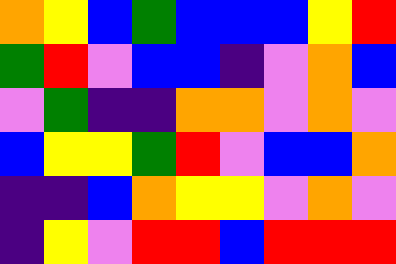[["orange", "yellow", "blue", "green", "blue", "blue", "blue", "yellow", "red"], ["green", "red", "violet", "blue", "blue", "indigo", "violet", "orange", "blue"], ["violet", "green", "indigo", "indigo", "orange", "orange", "violet", "orange", "violet"], ["blue", "yellow", "yellow", "green", "red", "violet", "blue", "blue", "orange"], ["indigo", "indigo", "blue", "orange", "yellow", "yellow", "violet", "orange", "violet"], ["indigo", "yellow", "violet", "red", "red", "blue", "red", "red", "red"]]